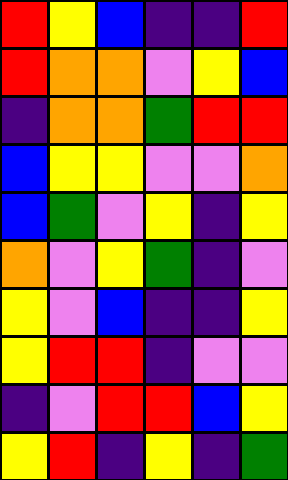[["red", "yellow", "blue", "indigo", "indigo", "red"], ["red", "orange", "orange", "violet", "yellow", "blue"], ["indigo", "orange", "orange", "green", "red", "red"], ["blue", "yellow", "yellow", "violet", "violet", "orange"], ["blue", "green", "violet", "yellow", "indigo", "yellow"], ["orange", "violet", "yellow", "green", "indigo", "violet"], ["yellow", "violet", "blue", "indigo", "indigo", "yellow"], ["yellow", "red", "red", "indigo", "violet", "violet"], ["indigo", "violet", "red", "red", "blue", "yellow"], ["yellow", "red", "indigo", "yellow", "indigo", "green"]]